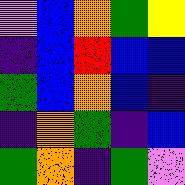[["violet", "blue", "orange", "green", "yellow"], ["indigo", "blue", "red", "blue", "blue"], ["green", "blue", "orange", "blue", "indigo"], ["indigo", "orange", "green", "indigo", "blue"], ["green", "orange", "indigo", "green", "violet"]]